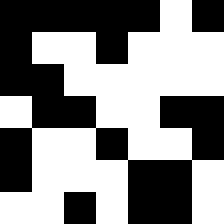[["black", "black", "black", "black", "black", "white", "black"], ["black", "white", "white", "black", "white", "white", "white"], ["black", "black", "white", "white", "white", "white", "white"], ["white", "black", "black", "white", "white", "black", "black"], ["black", "white", "white", "black", "white", "white", "black"], ["black", "white", "white", "white", "black", "black", "white"], ["white", "white", "black", "white", "black", "black", "white"]]